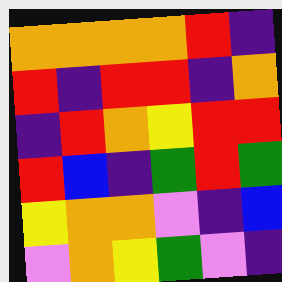[["orange", "orange", "orange", "orange", "red", "indigo"], ["red", "indigo", "red", "red", "indigo", "orange"], ["indigo", "red", "orange", "yellow", "red", "red"], ["red", "blue", "indigo", "green", "red", "green"], ["yellow", "orange", "orange", "violet", "indigo", "blue"], ["violet", "orange", "yellow", "green", "violet", "indigo"]]